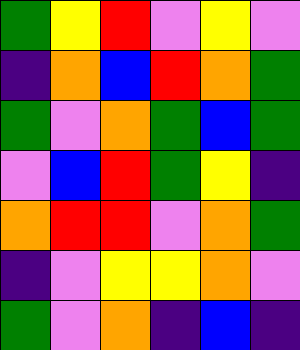[["green", "yellow", "red", "violet", "yellow", "violet"], ["indigo", "orange", "blue", "red", "orange", "green"], ["green", "violet", "orange", "green", "blue", "green"], ["violet", "blue", "red", "green", "yellow", "indigo"], ["orange", "red", "red", "violet", "orange", "green"], ["indigo", "violet", "yellow", "yellow", "orange", "violet"], ["green", "violet", "orange", "indigo", "blue", "indigo"]]